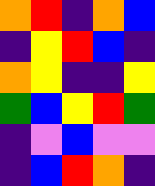[["orange", "red", "indigo", "orange", "blue"], ["indigo", "yellow", "red", "blue", "indigo"], ["orange", "yellow", "indigo", "indigo", "yellow"], ["green", "blue", "yellow", "red", "green"], ["indigo", "violet", "blue", "violet", "violet"], ["indigo", "blue", "red", "orange", "indigo"]]